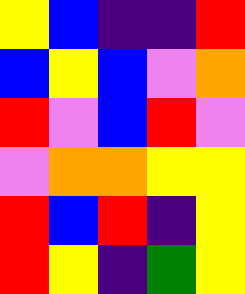[["yellow", "blue", "indigo", "indigo", "red"], ["blue", "yellow", "blue", "violet", "orange"], ["red", "violet", "blue", "red", "violet"], ["violet", "orange", "orange", "yellow", "yellow"], ["red", "blue", "red", "indigo", "yellow"], ["red", "yellow", "indigo", "green", "yellow"]]